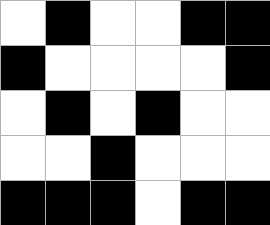[["white", "black", "white", "white", "black", "black"], ["black", "white", "white", "white", "white", "black"], ["white", "black", "white", "black", "white", "white"], ["white", "white", "black", "white", "white", "white"], ["black", "black", "black", "white", "black", "black"]]